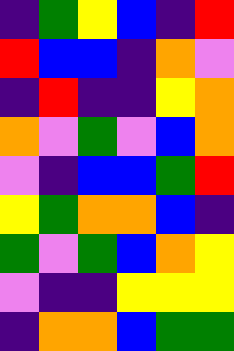[["indigo", "green", "yellow", "blue", "indigo", "red"], ["red", "blue", "blue", "indigo", "orange", "violet"], ["indigo", "red", "indigo", "indigo", "yellow", "orange"], ["orange", "violet", "green", "violet", "blue", "orange"], ["violet", "indigo", "blue", "blue", "green", "red"], ["yellow", "green", "orange", "orange", "blue", "indigo"], ["green", "violet", "green", "blue", "orange", "yellow"], ["violet", "indigo", "indigo", "yellow", "yellow", "yellow"], ["indigo", "orange", "orange", "blue", "green", "green"]]